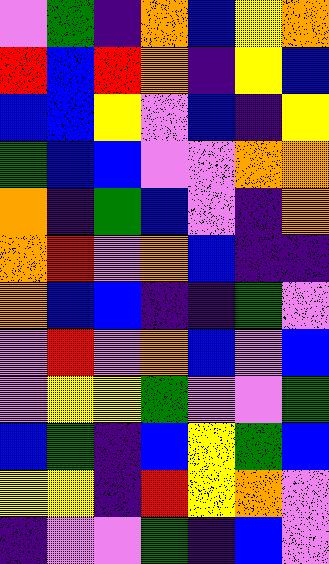[["violet", "green", "indigo", "orange", "blue", "yellow", "orange"], ["red", "blue", "red", "orange", "indigo", "yellow", "blue"], ["blue", "blue", "yellow", "violet", "blue", "indigo", "yellow"], ["green", "blue", "blue", "violet", "violet", "orange", "orange"], ["orange", "indigo", "green", "blue", "violet", "indigo", "orange"], ["orange", "red", "violet", "orange", "blue", "indigo", "indigo"], ["orange", "blue", "blue", "indigo", "indigo", "green", "violet"], ["violet", "red", "violet", "orange", "blue", "violet", "blue"], ["violet", "yellow", "yellow", "green", "violet", "violet", "green"], ["blue", "green", "indigo", "blue", "yellow", "green", "blue"], ["yellow", "yellow", "indigo", "red", "yellow", "orange", "violet"], ["indigo", "violet", "violet", "green", "indigo", "blue", "violet"]]